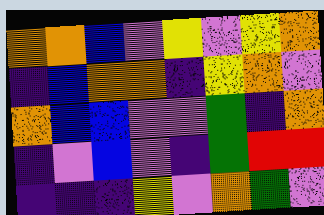[["orange", "orange", "blue", "violet", "yellow", "violet", "yellow", "orange"], ["indigo", "blue", "orange", "orange", "indigo", "yellow", "orange", "violet"], ["orange", "blue", "blue", "violet", "violet", "green", "indigo", "orange"], ["indigo", "violet", "blue", "violet", "indigo", "green", "red", "red"], ["indigo", "indigo", "indigo", "yellow", "violet", "orange", "green", "violet"]]